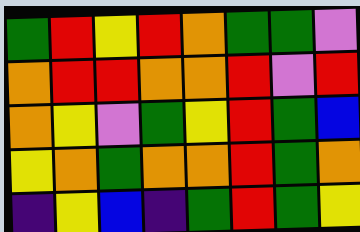[["green", "red", "yellow", "red", "orange", "green", "green", "violet"], ["orange", "red", "red", "orange", "orange", "red", "violet", "red"], ["orange", "yellow", "violet", "green", "yellow", "red", "green", "blue"], ["yellow", "orange", "green", "orange", "orange", "red", "green", "orange"], ["indigo", "yellow", "blue", "indigo", "green", "red", "green", "yellow"]]